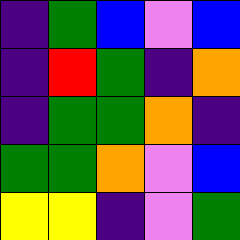[["indigo", "green", "blue", "violet", "blue"], ["indigo", "red", "green", "indigo", "orange"], ["indigo", "green", "green", "orange", "indigo"], ["green", "green", "orange", "violet", "blue"], ["yellow", "yellow", "indigo", "violet", "green"]]